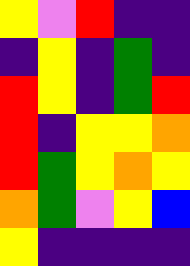[["yellow", "violet", "red", "indigo", "indigo"], ["indigo", "yellow", "indigo", "green", "indigo"], ["red", "yellow", "indigo", "green", "red"], ["red", "indigo", "yellow", "yellow", "orange"], ["red", "green", "yellow", "orange", "yellow"], ["orange", "green", "violet", "yellow", "blue"], ["yellow", "indigo", "indigo", "indigo", "indigo"]]